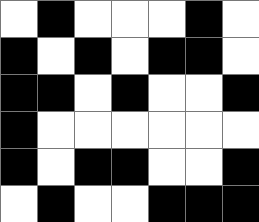[["white", "black", "white", "white", "white", "black", "white"], ["black", "white", "black", "white", "black", "black", "white"], ["black", "black", "white", "black", "white", "white", "black"], ["black", "white", "white", "white", "white", "white", "white"], ["black", "white", "black", "black", "white", "white", "black"], ["white", "black", "white", "white", "black", "black", "black"]]